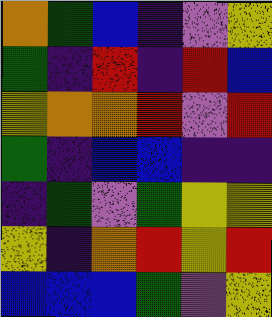[["orange", "green", "blue", "indigo", "violet", "yellow"], ["green", "indigo", "red", "indigo", "red", "blue"], ["yellow", "orange", "orange", "red", "violet", "red"], ["green", "indigo", "blue", "blue", "indigo", "indigo"], ["indigo", "green", "violet", "green", "yellow", "yellow"], ["yellow", "indigo", "orange", "red", "yellow", "red"], ["blue", "blue", "blue", "green", "violet", "yellow"]]